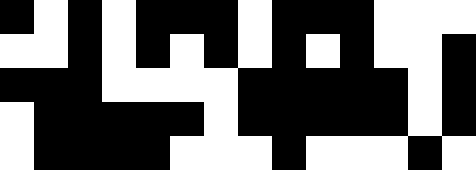[["black", "white", "black", "white", "black", "black", "black", "white", "black", "black", "black", "white", "white", "white"], ["white", "white", "black", "white", "black", "white", "black", "white", "black", "white", "black", "white", "white", "black"], ["black", "black", "black", "white", "white", "white", "white", "black", "black", "black", "black", "black", "white", "black"], ["white", "black", "black", "black", "black", "black", "white", "black", "black", "black", "black", "black", "white", "black"], ["white", "black", "black", "black", "black", "white", "white", "white", "black", "white", "white", "white", "black", "white"]]